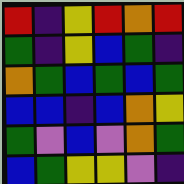[["red", "indigo", "yellow", "red", "orange", "red"], ["green", "indigo", "yellow", "blue", "green", "indigo"], ["orange", "green", "blue", "green", "blue", "green"], ["blue", "blue", "indigo", "blue", "orange", "yellow"], ["green", "violet", "blue", "violet", "orange", "green"], ["blue", "green", "yellow", "yellow", "violet", "indigo"]]